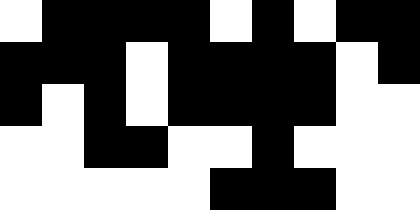[["white", "black", "black", "black", "black", "white", "black", "white", "black", "black"], ["black", "black", "black", "white", "black", "black", "black", "black", "white", "black"], ["black", "white", "black", "white", "black", "black", "black", "black", "white", "white"], ["white", "white", "black", "black", "white", "white", "black", "white", "white", "white"], ["white", "white", "white", "white", "white", "black", "black", "black", "white", "white"]]